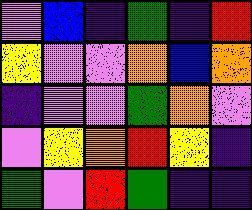[["violet", "blue", "indigo", "green", "indigo", "red"], ["yellow", "violet", "violet", "orange", "blue", "orange"], ["indigo", "violet", "violet", "green", "orange", "violet"], ["violet", "yellow", "orange", "red", "yellow", "indigo"], ["green", "violet", "red", "green", "indigo", "indigo"]]